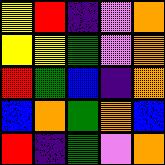[["yellow", "red", "indigo", "violet", "orange"], ["yellow", "yellow", "green", "violet", "orange"], ["red", "green", "blue", "indigo", "orange"], ["blue", "orange", "green", "orange", "blue"], ["red", "indigo", "green", "violet", "orange"]]